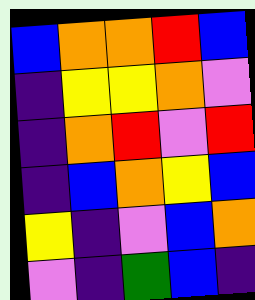[["blue", "orange", "orange", "red", "blue"], ["indigo", "yellow", "yellow", "orange", "violet"], ["indigo", "orange", "red", "violet", "red"], ["indigo", "blue", "orange", "yellow", "blue"], ["yellow", "indigo", "violet", "blue", "orange"], ["violet", "indigo", "green", "blue", "indigo"]]